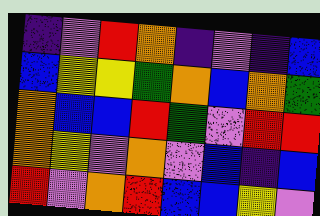[["indigo", "violet", "red", "orange", "indigo", "violet", "indigo", "blue"], ["blue", "yellow", "yellow", "green", "orange", "blue", "orange", "green"], ["orange", "blue", "blue", "red", "green", "violet", "red", "red"], ["orange", "yellow", "violet", "orange", "violet", "blue", "indigo", "blue"], ["red", "violet", "orange", "red", "blue", "blue", "yellow", "violet"]]